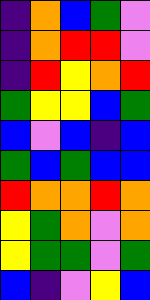[["indigo", "orange", "blue", "green", "violet"], ["indigo", "orange", "red", "red", "violet"], ["indigo", "red", "yellow", "orange", "red"], ["green", "yellow", "yellow", "blue", "green"], ["blue", "violet", "blue", "indigo", "blue"], ["green", "blue", "green", "blue", "blue"], ["red", "orange", "orange", "red", "orange"], ["yellow", "green", "orange", "violet", "orange"], ["yellow", "green", "green", "violet", "green"], ["blue", "indigo", "violet", "yellow", "blue"]]